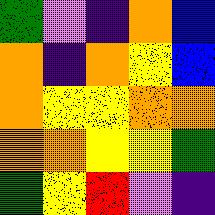[["green", "violet", "indigo", "orange", "blue"], ["orange", "indigo", "orange", "yellow", "blue"], ["orange", "yellow", "yellow", "orange", "orange"], ["orange", "orange", "yellow", "yellow", "green"], ["green", "yellow", "red", "violet", "indigo"]]